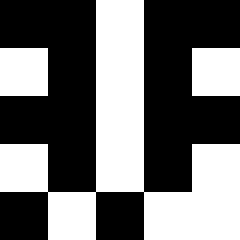[["black", "black", "white", "black", "black"], ["white", "black", "white", "black", "white"], ["black", "black", "white", "black", "black"], ["white", "black", "white", "black", "white"], ["black", "white", "black", "white", "white"]]